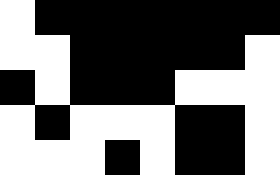[["white", "black", "black", "black", "black", "black", "black", "black"], ["white", "white", "black", "black", "black", "black", "black", "white"], ["black", "white", "black", "black", "black", "white", "white", "white"], ["white", "black", "white", "white", "white", "black", "black", "white"], ["white", "white", "white", "black", "white", "black", "black", "white"]]